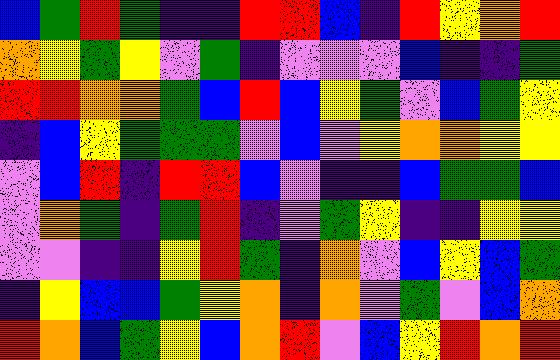[["blue", "green", "red", "green", "indigo", "indigo", "red", "red", "blue", "indigo", "red", "yellow", "orange", "red"], ["orange", "yellow", "green", "yellow", "violet", "green", "indigo", "violet", "violet", "violet", "blue", "indigo", "indigo", "green"], ["red", "red", "orange", "orange", "green", "blue", "red", "blue", "yellow", "green", "violet", "blue", "green", "yellow"], ["indigo", "blue", "yellow", "green", "green", "green", "violet", "blue", "violet", "yellow", "orange", "orange", "yellow", "yellow"], ["violet", "blue", "red", "indigo", "red", "red", "blue", "violet", "indigo", "indigo", "blue", "green", "green", "blue"], ["violet", "orange", "green", "indigo", "green", "red", "indigo", "violet", "green", "yellow", "indigo", "indigo", "yellow", "yellow"], ["violet", "violet", "indigo", "indigo", "yellow", "red", "green", "indigo", "orange", "violet", "blue", "yellow", "blue", "green"], ["indigo", "yellow", "blue", "blue", "green", "yellow", "orange", "indigo", "orange", "violet", "green", "violet", "blue", "orange"], ["red", "orange", "blue", "green", "yellow", "blue", "orange", "red", "violet", "blue", "yellow", "red", "orange", "red"]]